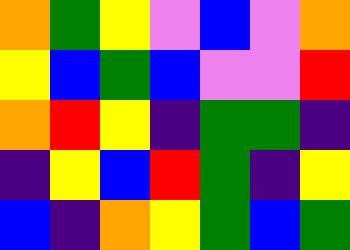[["orange", "green", "yellow", "violet", "blue", "violet", "orange"], ["yellow", "blue", "green", "blue", "violet", "violet", "red"], ["orange", "red", "yellow", "indigo", "green", "green", "indigo"], ["indigo", "yellow", "blue", "red", "green", "indigo", "yellow"], ["blue", "indigo", "orange", "yellow", "green", "blue", "green"]]